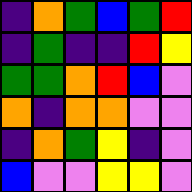[["indigo", "orange", "green", "blue", "green", "red"], ["indigo", "green", "indigo", "indigo", "red", "yellow"], ["green", "green", "orange", "red", "blue", "violet"], ["orange", "indigo", "orange", "orange", "violet", "violet"], ["indigo", "orange", "green", "yellow", "indigo", "violet"], ["blue", "violet", "violet", "yellow", "yellow", "violet"]]